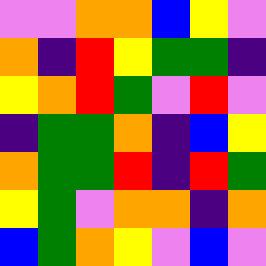[["violet", "violet", "orange", "orange", "blue", "yellow", "violet"], ["orange", "indigo", "red", "yellow", "green", "green", "indigo"], ["yellow", "orange", "red", "green", "violet", "red", "violet"], ["indigo", "green", "green", "orange", "indigo", "blue", "yellow"], ["orange", "green", "green", "red", "indigo", "red", "green"], ["yellow", "green", "violet", "orange", "orange", "indigo", "orange"], ["blue", "green", "orange", "yellow", "violet", "blue", "violet"]]